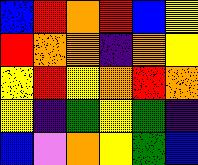[["blue", "red", "orange", "red", "blue", "yellow"], ["red", "orange", "orange", "indigo", "orange", "yellow"], ["yellow", "red", "yellow", "orange", "red", "orange"], ["yellow", "indigo", "green", "yellow", "green", "indigo"], ["blue", "violet", "orange", "yellow", "green", "blue"]]